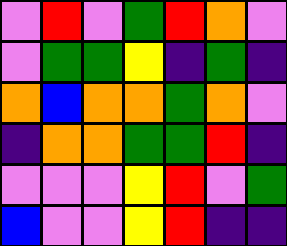[["violet", "red", "violet", "green", "red", "orange", "violet"], ["violet", "green", "green", "yellow", "indigo", "green", "indigo"], ["orange", "blue", "orange", "orange", "green", "orange", "violet"], ["indigo", "orange", "orange", "green", "green", "red", "indigo"], ["violet", "violet", "violet", "yellow", "red", "violet", "green"], ["blue", "violet", "violet", "yellow", "red", "indigo", "indigo"]]